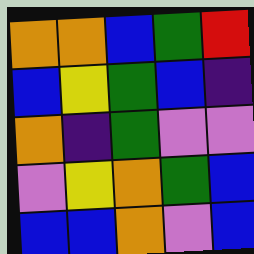[["orange", "orange", "blue", "green", "red"], ["blue", "yellow", "green", "blue", "indigo"], ["orange", "indigo", "green", "violet", "violet"], ["violet", "yellow", "orange", "green", "blue"], ["blue", "blue", "orange", "violet", "blue"]]